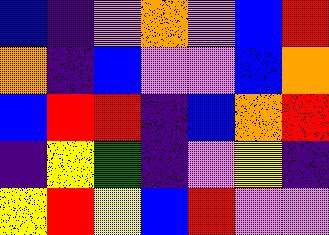[["blue", "indigo", "violet", "orange", "violet", "blue", "red"], ["orange", "indigo", "blue", "violet", "violet", "blue", "orange"], ["blue", "red", "red", "indigo", "blue", "orange", "red"], ["indigo", "yellow", "green", "indigo", "violet", "yellow", "indigo"], ["yellow", "red", "yellow", "blue", "red", "violet", "violet"]]